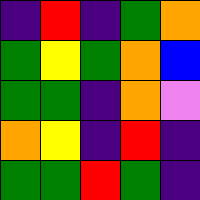[["indigo", "red", "indigo", "green", "orange"], ["green", "yellow", "green", "orange", "blue"], ["green", "green", "indigo", "orange", "violet"], ["orange", "yellow", "indigo", "red", "indigo"], ["green", "green", "red", "green", "indigo"]]